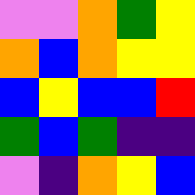[["violet", "violet", "orange", "green", "yellow"], ["orange", "blue", "orange", "yellow", "yellow"], ["blue", "yellow", "blue", "blue", "red"], ["green", "blue", "green", "indigo", "indigo"], ["violet", "indigo", "orange", "yellow", "blue"]]